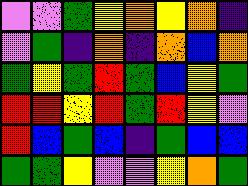[["violet", "violet", "green", "yellow", "orange", "yellow", "orange", "indigo"], ["violet", "green", "indigo", "orange", "indigo", "orange", "blue", "orange"], ["green", "yellow", "green", "red", "green", "blue", "yellow", "green"], ["red", "red", "yellow", "red", "green", "red", "yellow", "violet"], ["red", "blue", "green", "blue", "indigo", "green", "blue", "blue"], ["green", "green", "yellow", "violet", "violet", "yellow", "orange", "green"]]